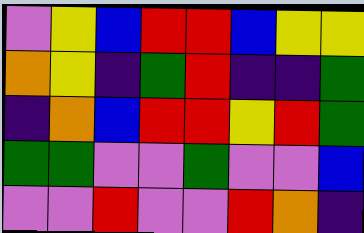[["violet", "yellow", "blue", "red", "red", "blue", "yellow", "yellow"], ["orange", "yellow", "indigo", "green", "red", "indigo", "indigo", "green"], ["indigo", "orange", "blue", "red", "red", "yellow", "red", "green"], ["green", "green", "violet", "violet", "green", "violet", "violet", "blue"], ["violet", "violet", "red", "violet", "violet", "red", "orange", "indigo"]]